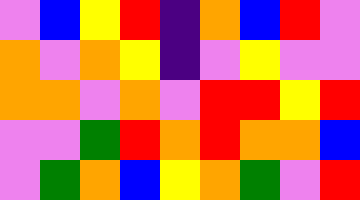[["violet", "blue", "yellow", "red", "indigo", "orange", "blue", "red", "violet"], ["orange", "violet", "orange", "yellow", "indigo", "violet", "yellow", "violet", "violet"], ["orange", "orange", "violet", "orange", "violet", "red", "red", "yellow", "red"], ["violet", "violet", "green", "red", "orange", "red", "orange", "orange", "blue"], ["violet", "green", "orange", "blue", "yellow", "orange", "green", "violet", "red"]]